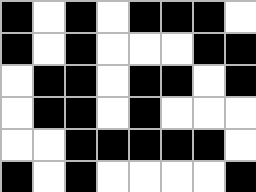[["black", "white", "black", "white", "black", "black", "black", "white"], ["black", "white", "black", "white", "white", "white", "black", "black"], ["white", "black", "black", "white", "black", "black", "white", "black"], ["white", "black", "black", "white", "black", "white", "white", "white"], ["white", "white", "black", "black", "black", "black", "black", "white"], ["black", "white", "black", "white", "white", "white", "white", "black"]]